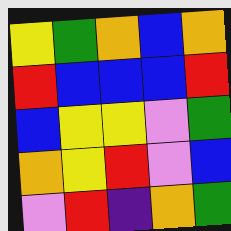[["yellow", "green", "orange", "blue", "orange"], ["red", "blue", "blue", "blue", "red"], ["blue", "yellow", "yellow", "violet", "green"], ["orange", "yellow", "red", "violet", "blue"], ["violet", "red", "indigo", "orange", "green"]]